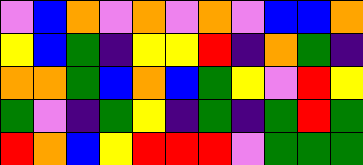[["violet", "blue", "orange", "violet", "orange", "violet", "orange", "violet", "blue", "blue", "orange"], ["yellow", "blue", "green", "indigo", "yellow", "yellow", "red", "indigo", "orange", "green", "indigo"], ["orange", "orange", "green", "blue", "orange", "blue", "green", "yellow", "violet", "red", "yellow"], ["green", "violet", "indigo", "green", "yellow", "indigo", "green", "indigo", "green", "red", "green"], ["red", "orange", "blue", "yellow", "red", "red", "red", "violet", "green", "green", "green"]]